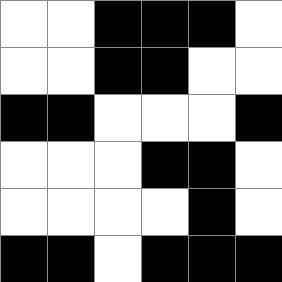[["white", "white", "black", "black", "black", "white"], ["white", "white", "black", "black", "white", "white"], ["black", "black", "white", "white", "white", "black"], ["white", "white", "white", "black", "black", "white"], ["white", "white", "white", "white", "black", "white"], ["black", "black", "white", "black", "black", "black"]]